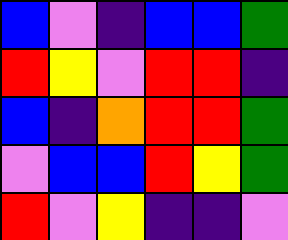[["blue", "violet", "indigo", "blue", "blue", "green"], ["red", "yellow", "violet", "red", "red", "indigo"], ["blue", "indigo", "orange", "red", "red", "green"], ["violet", "blue", "blue", "red", "yellow", "green"], ["red", "violet", "yellow", "indigo", "indigo", "violet"]]